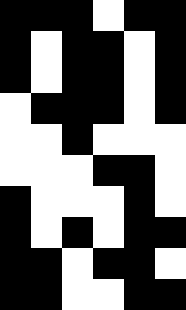[["black", "black", "black", "white", "black", "black"], ["black", "white", "black", "black", "white", "black"], ["black", "white", "black", "black", "white", "black"], ["white", "black", "black", "black", "white", "black"], ["white", "white", "black", "white", "white", "white"], ["white", "white", "white", "black", "black", "white"], ["black", "white", "white", "white", "black", "white"], ["black", "white", "black", "white", "black", "black"], ["black", "black", "white", "black", "black", "white"], ["black", "black", "white", "white", "black", "black"]]